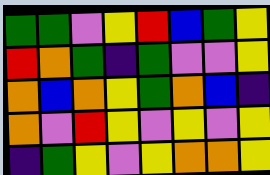[["green", "green", "violet", "yellow", "red", "blue", "green", "yellow"], ["red", "orange", "green", "indigo", "green", "violet", "violet", "yellow"], ["orange", "blue", "orange", "yellow", "green", "orange", "blue", "indigo"], ["orange", "violet", "red", "yellow", "violet", "yellow", "violet", "yellow"], ["indigo", "green", "yellow", "violet", "yellow", "orange", "orange", "yellow"]]